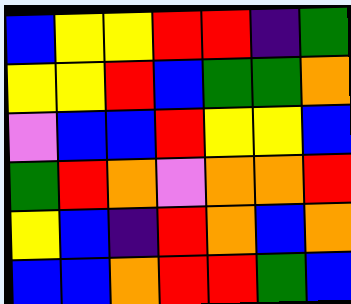[["blue", "yellow", "yellow", "red", "red", "indigo", "green"], ["yellow", "yellow", "red", "blue", "green", "green", "orange"], ["violet", "blue", "blue", "red", "yellow", "yellow", "blue"], ["green", "red", "orange", "violet", "orange", "orange", "red"], ["yellow", "blue", "indigo", "red", "orange", "blue", "orange"], ["blue", "blue", "orange", "red", "red", "green", "blue"]]